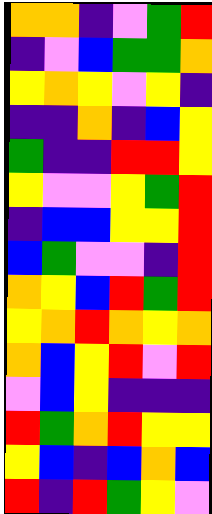[["orange", "orange", "indigo", "violet", "green", "red"], ["indigo", "violet", "blue", "green", "green", "orange"], ["yellow", "orange", "yellow", "violet", "yellow", "indigo"], ["indigo", "indigo", "orange", "indigo", "blue", "yellow"], ["green", "indigo", "indigo", "red", "red", "yellow"], ["yellow", "violet", "violet", "yellow", "green", "red"], ["indigo", "blue", "blue", "yellow", "yellow", "red"], ["blue", "green", "violet", "violet", "indigo", "red"], ["orange", "yellow", "blue", "red", "green", "red"], ["yellow", "orange", "red", "orange", "yellow", "orange"], ["orange", "blue", "yellow", "red", "violet", "red"], ["violet", "blue", "yellow", "indigo", "indigo", "indigo"], ["red", "green", "orange", "red", "yellow", "yellow"], ["yellow", "blue", "indigo", "blue", "orange", "blue"], ["red", "indigo", "red", "green", "yellow", "violet"]]